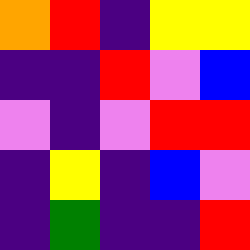[["orange", "red", "indigo", "yellow", "yellow"], ["indigo", "indigo", "red", "violet", "blue"], ["violet", "indigo", "violet", "red", "red"], ["indigo", "yellow", "indigo", "blue", "violet"], ["indigo", "green", "indigo", "indigo", "red"]]